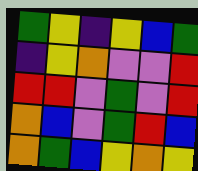[["green", "yellow", "indigo", "yellow", "blue", "green"], ["indigo", "yellow", "orange", "violet", "violet", "red"], ["red", "red", "violet", "green", "violet", "red"], ["orange", "blue", "violet", "green", "red", "blue"], ["orange", "green", "blue", "yellow", "orange", "yellow"]]